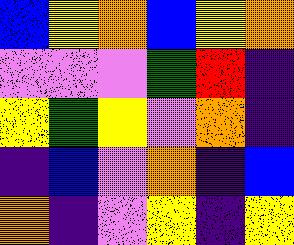[["blue", "yellow", "orange", "blue", "yellow", "orange"], ["violet", "violet", "violet", "green", "red", "indigo"], ["yellow", "green", "yellow", "violet", "orange", "indigo"], ["indigo", "blue", "violet", "orange", "indigo", "blue"], ["orange", "indigo", "violet", "yellow", "indigo", "yellow"]]